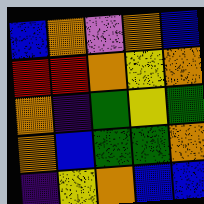[["blue", "orange", "violet", "orange", "blue"], ["red", "red", "orange", "yellow", "orange"], ["orange", "indigo", "green", "yellow", "green"], ["orange", "blue", "green", "green", "orange"], ["indigo", "yellow", "orange", "blue", "blue"]]